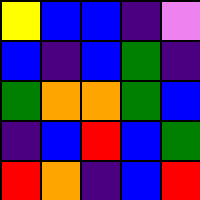[["yellow", "blue", "blue", "indigo", "violet"], ["blue", "indigo", "blue", "green", "indigo"], ["green", "orange", "orange", "green", "blue"], ["indigo", "blue", "red", "blue", "green"], ["red", "orange", "indigo", "blue", "red"]]